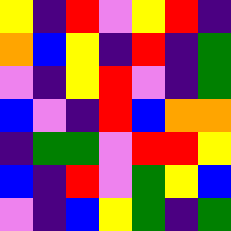[["yellow", "indigo", "red", "violet", "yellow", "red", "indigo"], ["orange", "blue", "yellow", "indigo", "red", "indigo", "green"], ["violet", "indigo", "yellow", "red", "violet", "indigo", "green"], ["blue", "violet", "indigo", "red", "blue", "orange", "orange"], ["indigo", "green", "green", "violet", "red", "red", "yellow"], ["blue", "indigo", "red", "violet", "green", "yellow", "blue"], ["violet", "indigo", "blue", "yellow", "green", "indigo", "green"]]